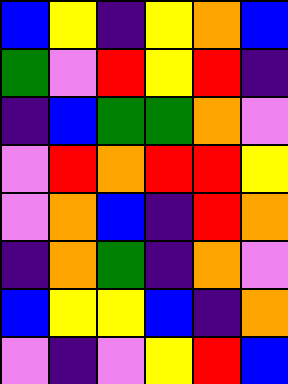[["blue", "yellow", "indigo", "yellow", "orange", "blue"], ["green", "violet", "red", "yellow", "red", "indigo"], ["indigo", "blue", "green", "green", "orange", "violet"], ["violet", "red", "orange", "red", "red", "yellow"], ["violet", "orange", "blue", "indigo", "red", "orange"], ["indigo", "orange", "green", "indigo", "orange", "violet"], ["blue", "yellow", "yellow", "blue", "indigo", "orange"], ["violet", "indigo", "violet", "yellow", "red", "blue"]]